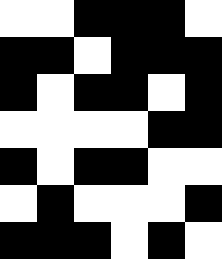[["white", "white", "black", "black", "black", "white"], ["black", "black", "white", "black", "black", "black"], ["black", "white", "black", "black", "white", "black"], ["white", "white", "white", "white", "black", "black"], ["black", "white", "black", "black", "white", "white"], ["white", "black", "white", "white", "white", "black"], ["black", "black", "black", "white", "black", "white"]]